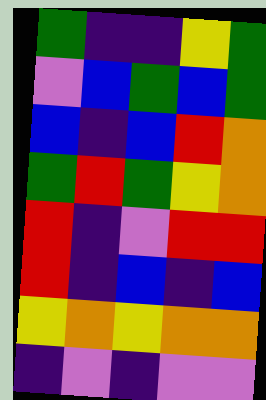[["green", "indigo", "indigo", "yellow", "green"], ["violet", "blue", "green", "blue", "green"], ["blue", "indigo", "blue", "red", "orange"], ["green", "red", "green", "yellow", "orange"], ["red", "indigo", "violet", "red", "red"], ["red", "indigo", "blue", "indigo", "blue"], ["yellow", "orange", "yellow", "orange", "orange"], ["indigo", "violet", "indigo", "violet", "violet"]]